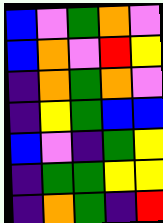[["blue", "violet", "green", "orange", "violet"], ["blue", "orange", "violet", "red", "yellow"], ["indigo", "orange", "green", "orange", "violet"], ["indigo", "yellow", "green", "blue", "blue"], ["blue", "violet", "indigo", "green", "yellow"], ["indigo", "green", "green", "yellow", "yellow"], ["indigo", "orange", "green", "indigo", "red"]]